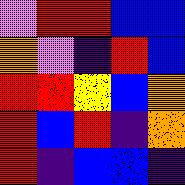[["violet", "red", "red", "blue", "blue"], ["orange", "violet", "indigo", "red", "blue"], ["red", "red", "yellow", "blue", "orange"], ["red", "blue", "red", "indigo", "orange"], ["red", "indigo", "blue", "blue", "indigo"]]